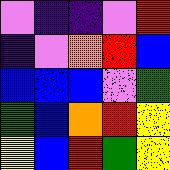[["violet", "indigo", "indigo", "violet", "red"], ["indigo", "violet", "orange", "red", "blue"], ["blue", "blue", "blue", "violet", "green"], ["green", "blue", "orange", "red", "yellow"], ["yellow", "blue", "red", "green", "yellow"]]